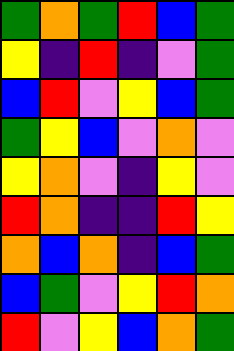[["green", "orange", "green", "red", "blue", "green"], ["yellow", "indigo", "red", "indigo", "violet", "green"], ["blue", "red", "violet", "yellow", "blue", "green"], ["green", "yellow", "blue", "violet", "orange", "violet"], ["yellow", "orange", "violet", "indigo", "yellow", "violet"], ["red", "orange", "indigo", "indigo", "red", "yellow"], ["orange", "blue", "orange", "indigo", "blue", "green"], ["blue", "green", "violet", "yellow", "red", "orange"], ["red", "violet", "yellow", "blue", "orange", "green"]]